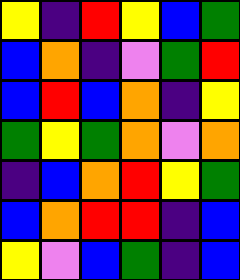[["yellow", "indigo", "red", "yellow", "blue", "green"], ["blue", "orange", "indigo", "violet", "green", "red"], ["blue", "red", "blue", "orange", "indigo", "yellow"], ["green", "yellow", "green", "orange", "violet", "orange"], ["indigo", "blue", "orange", "red", "yellow", "green"], ["blue", "orange", "red", "red", "indigo", "blue"], ["yellow", "violet", "blue", "green", "indigo", "blue"]]